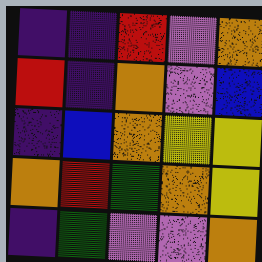[["indigo", "indigo", "red", "violet", "orange"], ["red", "indigo", "orange", "violet", "blue"], ["indigo", "blue", "orange", "yellow", "yellow"], ["orange", "red", "green", "orange", "yellow"], ["indigo", "green", "violet", "violet", "orange"]]